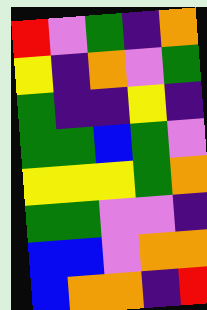[["red", "violet", "green", "indigo", "orange"], ["yellow", "indigo", "orange", "violet", "green"], ["green", "indigo", "indigo", "yellow", "indigo"], ["green", "green", "blue", "green", "violet"], ["yellow", "yellow", "yellow", "green", "orange"], ["green", "green", "violet", "violet", "indigo"], ["blue", "blue", "violet", "orange", "orange"], ["blue", "orange", "orange", "indigo", "red"]]